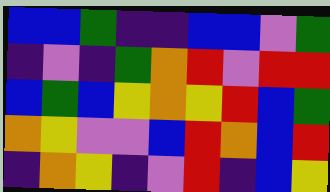[["blue", "blue", "green", "indigo", "indigo", "blue", "blue", "violet", "green"], ["indigo", "violet", "indigo", "green", "orange", "red", "violet", "red", "red"], ["blue", "green", "blue", "yellow", "orange", "yellow", "red", "blue", "green"], ["orange", "yellow", "violet", "violet", "blue", "red", "orange", "blue", "red"], ["indigo", "orange", "yellow", "indigo", "violet", "red", "indigo", "blue", "yellow"]]